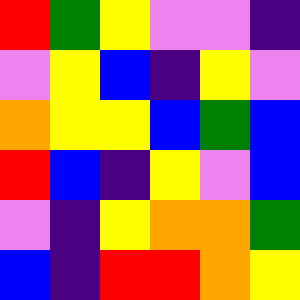[["red", "green", "yellow", "violet", "violet", "indigo"], ["violet", "yellow", "blue", "indigo", "yellow", "violet"], ["orange", "yellow", "yellow", "blue", "green", "blue"], ["red", "blue", "indigo", "yellow", "violet", "blue"], ["violet", "indigo", "yellow", "orange", "orange", "green"], ["blue", "indigo", "red", "red", "orange", "yellow"]]